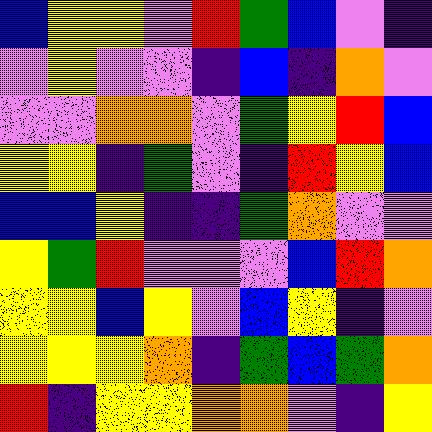[["blue", "yellow", "yellow", "violet", "red", "green", "blue", "violet", "indigo"], ["violet", "yellow", "violet", "violet", "indigo", "blue", "indigo", "orange", "violet"], ["violet", "violet", "orange", "orange", "violet", "green", "yellow", "red", "blue"], ["yellow", "yellow", "indigo", "green", "violet", "indigo", "red", "yellow", "blue"], ["blue", "blue", "yellow", "indigo", "indigo", "green", "orange", "violet", "violet"], ["yellow", "green", "red", "violet", "violet", "violet", "blue", "red", "orange"], ["yellow", "yellow", "blue", "yellow", "violet", "blue", "yellow", "indigo", "violet"], ["yellow", "yellow", "yellow", "orange", "indigo", "green", "blue", "green", "orange"], ["red", "indigo", "yellow", "yellow", "orange", "orange", "violet", "indigo", "yellow"]]